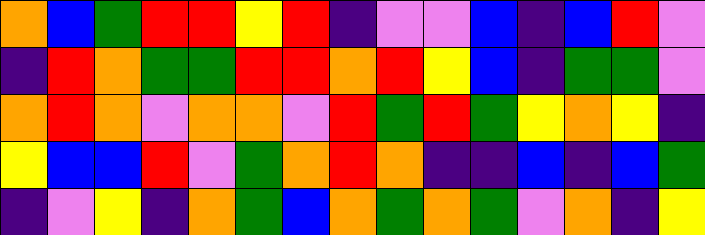[["orange", "blue", "green", "red", "red", "yellow", "red", "indigo", "violet", "violet", "blue", "indigo", "blue", "red", "violet"], ["indigo", "red", "orange", "green", "green", "red", "red", "orange", "red", "yellow", "blue", "indigo", "green", "green", "violet"], ["orange", "red", "orange", "violet", "orange", "orange", "violet", "red", "green", "red", "green", "yellow", "orange", "yellow", "indigo"], ["yellow", "blue", "blue", "red", "violet", "green", "orange", "red", "orange", "indigo", "indigo", "blue", "indigo", "blue", "green"], ["indigo", "violet", "yellow", "indigo", "orange", "green", "blue", "orange", "green", "orange", "green", "violet", "orange", "indigo", "yellow"]]